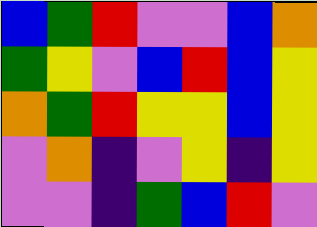[["blue", "green", "red", "violet", "violet", "blue", "orange"], ["green", "yellow", "violet", "blue", "red", "blue", "yellow"], ["orange", "green", "red", "yellow", "yellow", "blue", "yellow"], ["violet", "orange", "indigo", "violet", "yellow", "indigo", "yellow"], ["violet", "violet", "indigo", "green", "blue", "red", "violet"]]